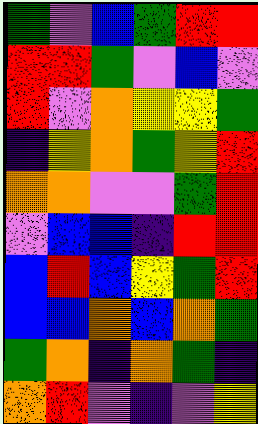[["green", "violet", "blue", "green", "red", "red"], ["red", "red", "green", "violet", "blue", "violet"], ["red", "violet", "orange", "yellow", "yellow", "green"], ["indigo", "yellow", "orange", "green", "yellow", "red"], ["orange", "orange", "violet", "violet", "green", "red"], ["violet", "blue", "blue", "indigo", "red", "red"], ["blue", "red", "blue", "yellow", "green", "red"], ["blue", "blue", "orange", "blue", "orange", "green"], ["green", "orange", "indigo", "orange", "green", "indigo"], ["orange", "red", "violet", "indigo", "violet", "yellow"]]